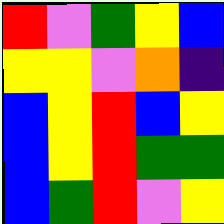[["red", "violet", "green", "yellow", "blue"], ["yellow", "yellow", "violet", "orange", "indigo"], ["blue", "yellow", "red", "blue", "yellow"], ["blue", "yellow", "red", "green", "green"], ["blue", "green", "red", "violet", "yellow"]]